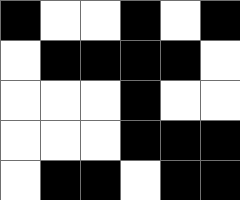[["black", "white", "white", "black", "white", "black"], ["white", "black", "black", "black", "black", "white"], ["white", "white", "white", "black", "white", "white"], ["white", "white", "white", "black", "black", "black"], ["white", "black", "black", "white", "black", "black"]]